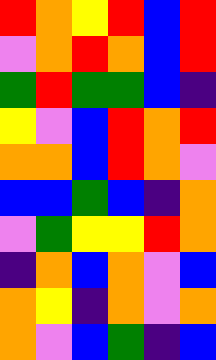[["red", "orange", "yellow", "red", "blue", "red"], ["violet", "orange", "red", "orange", "blue", "red"], ["green", "red", "green", "green", "blue", "indigo"], ["yellow", "violet", "blue", "red", "orange", "red"], ["orange", "orange", "blue", "red", "orange", "violet"], ["blue", "blue", "green", "blue", "indigo", "orange"], ["violet", "green", "yellow", "yellow", "red", "orange"], ["indigo", "orange", "blue", "orange", "violet", "blue"], ["orange", "yellow", "indigo", "orange", "violet", "orange"], ["orange", "violet", "blue", "green", "indigo", "blue"]]